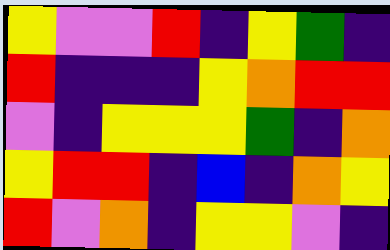[["yellow", "violet", "violet", "red", "indigo", "yellow", "green", "indigo"], ["red", "indigo", "indigo", "indigo", "yellow", "orange", "red", "red"], ["violet", "indigo", "yellow", "yellow", "yellow", "green", "indigo", "orange"], ["yellow", "red", "red", "indigo", "blue", "indigo", "orange", "yellow"], ["red", "violet", "orange", "indigo", "yellow", "yellow", "violet", "indigo"]]